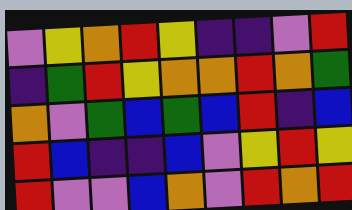[["violet", "yellow", "orange", "red", "yellow", "indigo", "indigo", "violet", "red"], ["indigo", "green", "red", "yellow", "orange", "orange", "red", "orange", "green"], ["orange", "violet", "green", "blue", "green", "blue", "red", "indigo", "blue"], ["red", "blue", "indigo", "indigo", "blue", "violet", "yellow", "red", "yellow"], ["red", "violet", "violet", "blue", "orange", "violet", "red", "orange", "red"]]